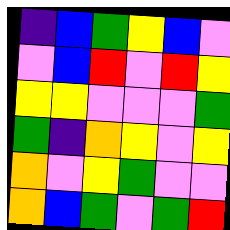[["indigo", "blue", "green", "yellow", "blue", "violet"], ["violet", "blue", "red", "violet", "red", "yellow"], ["yellow", "yellow", "violet", "violet", "violet", "green"], ["green", "indigo", "orange", "yellow", "violet", "yellow"], ["orange", "violet", "yellow", "green", "violet", "violet"], ["orange", "blue", "green", "violet", "green", "red"]]